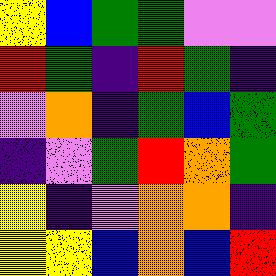[["yellow", "blue", "green", "green", "violet", "violet"], ["red", "green", "indigo", "red", "green", "indigo"], ["violet", "orange", "indigo", "green", "blue", "green"], ["indigo", "violet", "green", "red", "orange", "green"], ["yellow", "indigo", "violet", "orange", "orange", "indigo"], ["yellow", "yellow", "blue", "orange", "blue", "red"]]